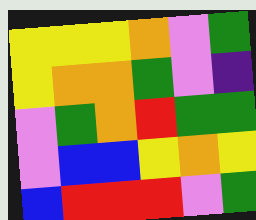[["yellow", "yellow", "yellow", "orange", "violet", "green"], ["yellow", "orange", "orange", "green", "violet", "indigo"], ["violet", "green", "orange", "red", "green", "green"], ["violet", "blue", "blue", "yellow", "orange", "yellow"], ["blue", "red", "red", "red", "violet", "green"]]